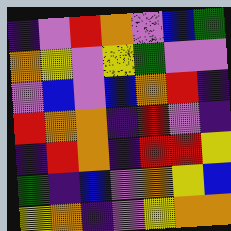[["indigo", "violet", "red", "orange", "violet", "blue", "green"], ["orange", "yellow", "violet", "yellow", "green", "violet", "violet"], ["violet", "blue", "violet", "blue", "orange", "red", "indigo"], ["red", "orange", "orange", "indigo", "red", "violet", "indigo"], ["indigo", "red", "orange", "indigo", "red", "red", "yellow"], ["green", "indigo", "blue", "violet", "orange", "yellow", "blue"], ["yellow", "orange", "indigo", "violet", "yellow", "orange", "orange"]]